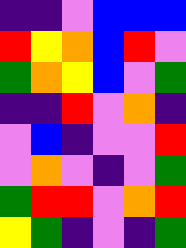[["indigo", "indigo", "violet", "blue", "blue", "blue"], ["red", "yellow", "orange", "blue", "red", "violet"], ["green", "orange", "yellow", "blue", "violet", "green"], ["indigo", "indigo", "red", "violet", "orange", "indigo"], ["violet", "blue", "indigo", "violet", "violet", "red"], ["violet", "orange", "violet", "indigo", "violet", "green"], ["green", "red", "red", "violet", "orange", "red"], ["yellow", "green", "indigo", "violet", "indigo", "green"]]